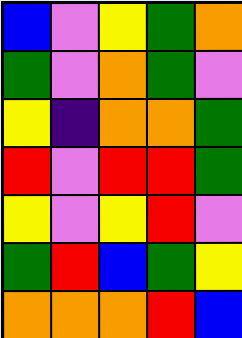[["blue", "violet", "yellow", "green", "orange"], ["green", "violet", "orange", "green", "violet"], ["yellow", "indigo", "orange", "orange", "green"], ["red", "violet", "red", "red", "green"], ["yellow", "violet", "yellow", "red", "violet"], ["green", "red", "blue", "green", "yellow"], ["orange", "orange", "orange", "red", "blue"]]